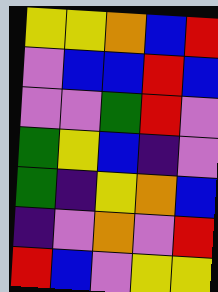[["yellow", "yellow", "orange", "blue", "red"], ["violet", "blue", "blue", "red", "blue"], ["violet", "violet", "green", "red", "violet"], ["green", "yellow", "blue", "indigo", "violet"], ["green", "indigo", "yellow", "orange", "blue"], ["indigo", "violet", "orange", "violet", "red"], ["red", "blue", "violet", "yellow", "yellow"]]